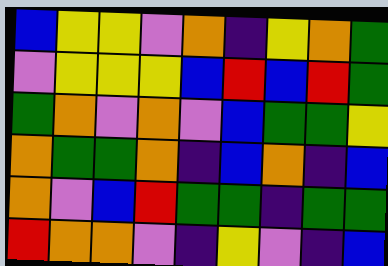[["blue", "yellow", "yellow", "violet", "orange", "indigo", "yellow", "orange", "green"], ["violet", "yellow", "yellow", "yellow", "blue", "red", "blue", "red", "green"], ["green", "orange", "violet", "orange", "violet", "blue", "green", "green", "yellow"], ["orange", "green", "green", "orange", "indigo", "blue", "orange", "indigo", "blue"], ["orange", "violet", "blue", "red", "green", "green", "indigo", "green", "green"], ["red", "orange", "orange", "violet", "indigo", "yellow", "violet", "indigo", "blue"]]